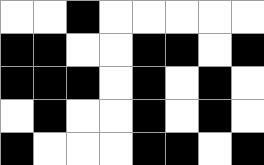[["white", "white", "black", "white", "white", "white", "white", "white"], ["black", "black", "white", "white", "black", "black", "white", "black"], ["black", "black", "black", "white", "black", "white", "black", "white"], ["white", "black", "white", "white", "black", "white", "black", "white"], ["black", "white", "white", "white", "black", "black", "white", "black"]]